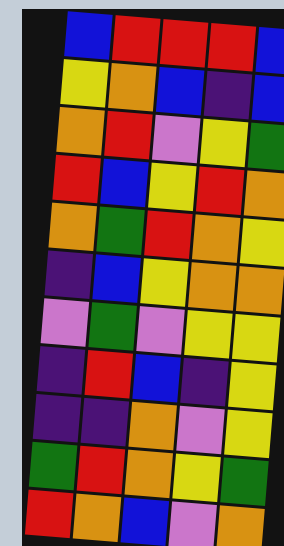[["blue", "red", "red", "red", "blue"], ["yellow", "orange", "blue", "indigo", "blue"], ["orange", "red", "violet", "yellow", "green"], ["red", "blue", "yellow", "red", "orange"], ["orange", "green", "red", "orange", "yellow"], ["indigo", "blue", "yellow", "orange", "orange"], ["violet", "green", "violet", "yellow", "yellow"], ["indigo", "red", "blue", "indigo", "yellow"], ["indigo", "indigo", "orange", "violet", "yellow"], ["green", "red", "orange", "yellow", "green"], ["red", "orange", "blue", "violet", "orange"]]